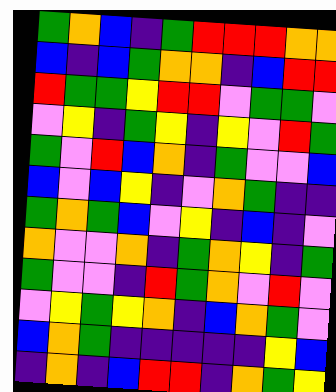[["green", "orange", "blue", "indigo", "green", "red", "red", "red", "orange", "orange"], ["blue", "indigo", "blue", "green", "orange", "orange", "indigo", "blue", "red", "red"], ["red", "green", "green", "yellow", "red", "red", "violet", "green", "green", "violet"], ["violet", "yellow", "indigo", "green", "yellow", "indigo", "yellow", "violet", "red", "green"], ["green", "violet", "red", "blue", "orange", "indigo", "green", "violet", "violet", "blue"], ["blue", "violet", "blue", "yellow", "indigo", "violet", "orange", "green", "indigo", "indigo"], ["green", "orange", "green", "blue", "violet", "yellow", "indigo", "blue", "indigo", "violet"], ["orange", "violet", "violet", "orange", "indigo", "green", "orange", "yellow", "indigo", "green"], ["green", "violet", "violet", "indigo", "red", "green", "orange", "violet", "red", "violet"], ["violet", "yellow", "green", "yellow", "orange", "indigo", "blue", "orange", "green", "violet"], ["blue", "orange", "green", "indigo", "indigo", "indigo", "indigo", "indigo", "yellow", "blue"], ["indigo", "orange", "indigo", "blue", "red", "red", "indigo", "orange", "green", "yellow"]]